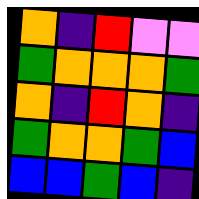[["orange", "indigo", "red", "violet", "violet"], ["green", "orange", "orange", "orange", "green"], ["orange", "indigo", "red", "orange", "indigo"], ["green", "orange", "orange", "green", "blue"], ["blue", "blue", "green", "blue", "indigo"]]